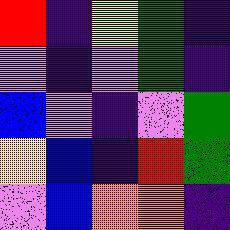[["red", "indigo", "yellow", "green", "indigo"], ["violet", "indigo", "violet", "green", "indigo"], ["blue", "violet", "indigo", "violet", "green"], ["yellow", "blue", "indigo", "red", "green"], ["violet", "blue", "orange", "orange", "indigo"]]